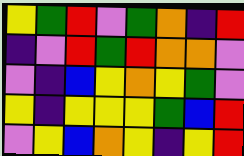[["yellow", "green", "red", "violet", "green", "orange", "indigo", "red"], ["indigo", "violet", "red", "green", "red", "orange", "orange", "violet"], ["violet", "indigo", "blue", "yellow", "orange", "yellow", "green", "violet"], ["yellow", "indigo", "yellow", "yellow", "yellow", "green", "blue", "red"], ["violet", "yellow", "blue", "orange", "yellow", "indigo", "yellow", "red"]]